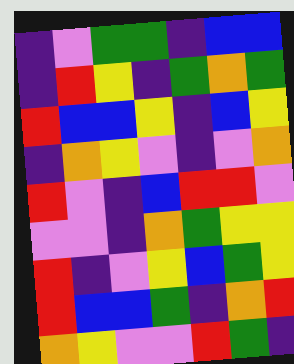[["indigo", "violet", "green", "green", "indigo", "blue", "blue"], ["indigo", "red", "yellow", "indigo", "green", "orange", "green"], ["red", "blue", "blue", "yellow", "indigo", "blue", "yellow"], ["indigo", "orange", "yellow", "violet", "indigo", "violet", "orange"], ["red", "violet", "indigo", "blue", "red", "red", "violet"], ["violet", "violet", "indigo", "orange", "green", "yellow", "yellow"], ["red", "indigo", "violet", "yellow", "blue", "green", "yellow"], ["red", "blue", "blue", "green", "indigo", "orange", "red"], ["orange", "yellow", "violet", "violet", "red", "green", "indigo"]]